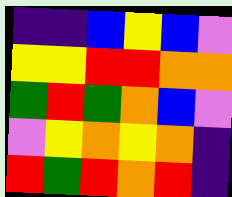[["indigo", "indigo", "blue", "yellow", "blue", "violet"], ["yellow", "yellow", "red", "red", "orange", "orange"], ["green", "red", "green", "orange", "blue", "violet"], ["violet", "yellow", "orange", "yellow", "orange", "indigo"], ["red", "green", "red", "orange", "red", "indigo"]]